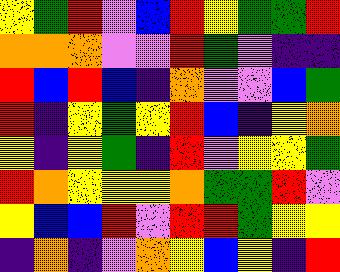[["yellow", "green", "red", "violet", "blue", "red", "yellow", "green", "green", "red"], ["orange", "orange", "orange", "violet", "violet", "red", "green", "violet", "indigo", "indigo"], ["red", "blue", "red", "blue", "indigo", "orange", "violet", "violet", "blue", "green"], ["red", "indigo", "yellow", "green", "yellow", "red", "blue", "indigo", "yellow", "orange"], ["yellow", "indigo", "yellow", "green", "indigo", "red", "violet", "yellow", "yellow", "green"], ["red", "orange", "yellow", "yellow", "yellow", "orange", "green", "green", "red", "violet"], ["yellow", "blue", "blue", "red", "violet", "red", "red", "green", "yellow", "yellow"], ["indigo", "orange", "indigo", "violet", "orange", "yellow", "blue", "yellow", "indigo", "red"]]